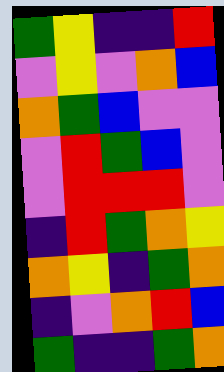[["green", "yellow", "indigo", "indigo", "red"], ["violet", "yellow", "violet", "orange", "blue"], ["orange", "green", "blue", "violet", "violet"], ["violet", "red", "green", "blue", "violet"], ["violet", "red", "red", "red", "violet"], ["indigo", "red", "green", "orange", "yellow"], ["orange", "yellow", "indigo", "green", "orange"], ["indigo", "violet", "orange", "red", "blue"], ["green", "indigo", "indigo", "green", "orange"]]